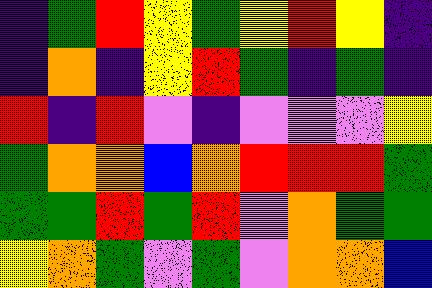[["indigo", "green", "red", "yellow", "green", "yellow", "red", "yellow", "indigo"], ["indigo", "orange", "indigo", "yellow", "red", "green", "indigo", "green", "indigo"], ["red", "indigo", "red", "violet", "indigo", "violet", "violet", "violet", "yellow"], ["green", "orange", "orange", "blue", "orange", "red", "red", "red", "green"], ["green", "green", "red", "green", "red", "violet", "orange", "green", "green"], ["yellow", "orange", "green", "violet", "green", "violet", "orange", "orange", "blue"]]